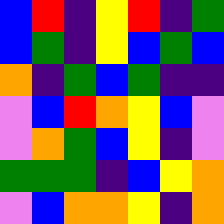[["blue", "red", "indigo", "yellow", "red", "indigo", "green"], ["blue", "green", "indigo", "yellow", "blue", "green", "blue"], ["orange", "indigo", "green", "blue", "green", "indigo", "indigo"], ["violet", "blue", "red", "orange", "yellow", "blue", "violet"], ["violet", "orange", "green", "blue", "yellow", "indigo", "violet"], ["green", "green", "green", "indigo", "blue", "yellow", "orange"], ["violet", "blue", "orange", "orange", "yellow", "indigo", "orange"]]